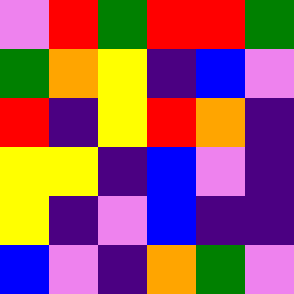[["violet", "red", "green", "red", "red", "green"], ["green", "orange", "yellow", "indigo", "blue", "violet"], ["red", "indigo", "yellow", "red", "orange", "indigo"], ["yellow", "yellow", "indigo", "blue", "violet", "indigo"], ["yellow", "indigo", "violet", "blue", "indigo", "indigo"], ["blue", "violet", "indigo", "orange", "green", "violet"]]